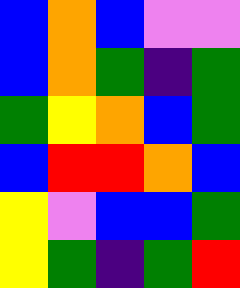[["blue", "orange", "blue", "violet", "violet"], ["blue", "orange", "green", "indigo", "green"], ["green", "yellow", "orange", "blue", "green"], ["blue", "red", "red", "orange", "blue"], ["yellow", "violet", "blue", "blue", "green"], ["yellow", "green", "indigo", "green", "red"]]